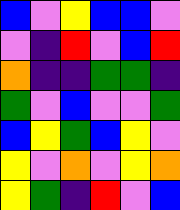[["blue", "violet", "yellow", "blue", "blue", "violet"], ["violet", "indigo", "red", "violet", "blue", "red"], ["orange", "indigo", "indigo", "green", "green", "indigo"], ["green", "violet", "blue", "violet", "violet", "green"], ["blue", "yellow", "green", "blue", "yellow", "violet"], ["yellow", "violet", "orange", "violet", "yellow", "orange"], ["yellow", "green", "indigo", "red", "violet", "blue"]]